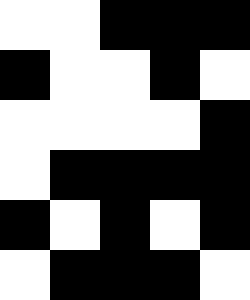[["white", "white", "black", "black", "black"], ["black", "white", "white", "black", "white"], ["white", "white", "white", "white", "black"], ["white", "black", "black", "black", "black"], ["black", "white", "black", "white", "black"], ["white", "black", "black", "black", "white"]]